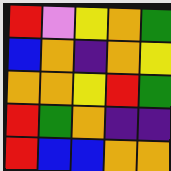[["red", "violet", "yellow", "orange", "green"], ["blue", "orange", "indigo", "orange", "yellow"], ["orange", "orange", "yellow", "red", "green"], ["red", "green", "orange", "indigo", "indigo"], ["red", "blue", "blue", "orange", "orange"]]